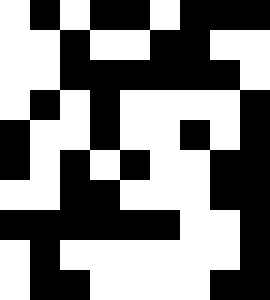[["white", "black", "white", "black", "black", "white", "black", "black", "black"], ["white", "white", "black", "white", "white", "black", "black", "white", "white"], ["white", "white", "black", "black", "black", "black", "black", "black", "white"], ["white", "black", "white", "black", "white", "white", "white", "white", "black"], ["black", "white", "white", "black", "white", "white", "black", "white", "black"], ["black", "white", "black", "white", "black", "white", "white", "black", "black"], ["white", "white", "black", "black", "white", "white", "white", "black", "black"], ["black", "black", "black", "black", "black", "black", "white", "white", "black"], ["white", "black", "white", "white", "white", "white", "white", "white", "black"], ["white", "black", "black", "white", "white", "white", "white", "black", "black"]]